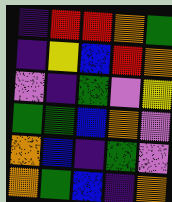[["indigo", "red", "red", "orange", "green"], ["indigo", "yellow", "blue", "red", "orange"], ["violet", "indigo", "green", "violet", "yellow"], ["green", "green", "blue", "orange", "violet"], ["orange", "blue", "indigo", "green", "violet"], ["orange", "green", "blue", "indigo", "orange"]]